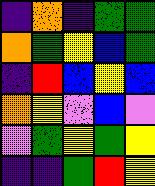[["indigo", "orange", "indigo", "green", "green"], ["orange", "green", "yellow", "blue", "green"], ["indigo", "red", "blue", "yellow", "blue"], ["orange", "yellow", "violet", "blue", "violet"], ["violet", "green", "yellow", "green", "yellow"], ["indigo", "indigo", "green", "red", "yellow"]]